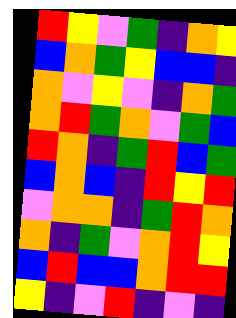[["red", "yellow", "violet", "green", "indigo", "orange", "yellow"], ["blue", "orange", "green", "yellow", "blue", "blue", "indigo"], ["orange", "violet", "yellow", "violet", "indigo", "orange", "green"], ["orange", "red", "green", "orange", "violet", "green", "blue"], ["red", "orange", "indigo", "green", "red", "blue", "green"], ["blue", "orange", "blue", "indigo", "red", "yellow", "red"], ["violet", "orange", "orange", "indigo", "green", "red", "orange"], ["orange", "indigo", "green", "violet", "orange", "red", "yellow"], ["blue", "red", "blue", "blue", "orange", "red", "red"], ["yellow", "indigo", "violet", "red", "indigo", "violet", "indigo"]]